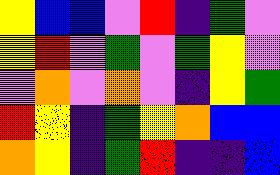[["yellow", "blue", "blue", "violet", "red", "indigo", "green", "violet"], ["yellow", "red", "violet", "green", "violet", "green", "yellow", "violet"], ["violet", "orange", "violet", "orange", "violet", "indigo", "yellow", "green"], ["red", "yellow", "indigo", "green", "yellow", "orange", "blue", "blue"], ["orange", "yellow", "indigo", "green", "red", "indigo", "indigo", "blue"]]